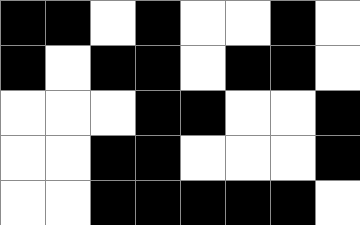[["black", "black", "white", "black", "white", "white", "black", "white"], ["black", "white", "black", "black", "white", "black", "black", "white"], ["white", "white", "white", "black", "black", "white", "white", "black"], ["white", "white", "black", "black", "white", "white", "white", "black"], ["white", "white", "black", "black", "black", "black", "black", "white"]]